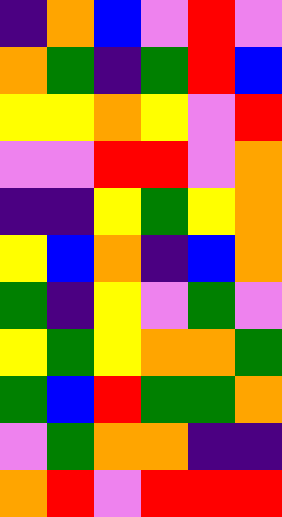[["indigo", "orange", "blue", "violet", "red", "violet"], ["orange", "green", "indigo", "green", "red", "blue"], ["yellow", "yellow", "orange", "yellow", "violet", "red"], ["violet", "violet", "red", "red", "violet", "orange"], ["indigo", "indigo", "yellow", "green", "yellow", "orange"], ["yellow", "blue", "orange", "indigo", "blue", "orange"], ["green", "indigo", "yellow", "violet", "green", "violet"], ["yellow", "green", "yellow", "orange", "orange", "green"], ["green", "blue", "red", "green", "green", "orange"], ["violet", "green", "orange", "orange", "indigo", "indigo"], ["orange", "red", "violet", "red", "red", "red"]]